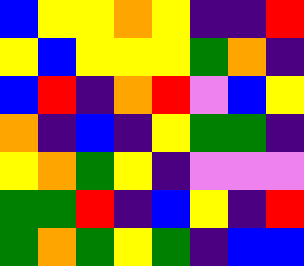[["blue", "yellow", "yellow", "orange", "yellow", "indigo", "indigo", "red"], ["yellow", "blue", "yellow", "yellow", "yellow", "green", "orange", "indigo"], ["blue", "red", "indigo", "orange", "red", "violet", "blue", "yellow"], ["orange", "indigo", "blue", "indigo", "yellow", "green", "green", "indigo"], ["yellow", "orange", "green", "yellow", "indigo", "violet", "violet", "violet"], ["green", "green", "red", "indigo", "blue", "yellow", "indigo", "red"], ["green", "orange", "green", "yellow", "green", "indigo", "blue", "blue"]]